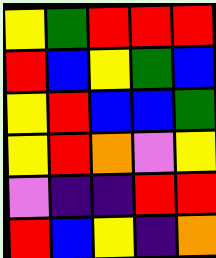[["yellow", "green", "red", "red", "red"], ["red", "blue", "yellow", "green", "blue"], ["yellow", "red", "blue", "blue", "green"], ["yellow", "red", "orange", "violet", "yellow"], ["violet", "indigo", "indigo", "red", "red"], ["red", "blue", "yellow", "indigo", "orange"]]